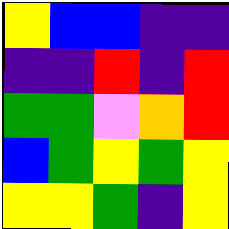[["yellow", "blue", "blue", "indigo", "indigo"], ["indigo", "indigo", "red", "indigo", "red"], ["green", "green", "violet", "orange", "red"], ["blue", "green", "yellow", "green", "yellow"], ["yellow", "yellow", "green", "indigo", "yellow"]]